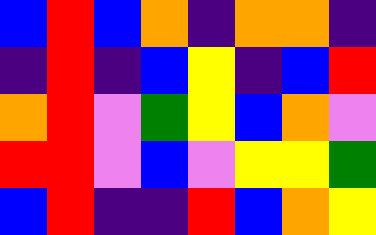[["blue", "red", "blue", "orange", "indigo", "orange", "orange", "indigo"], ["indigo", "red", "indigo", "blue", "yellow", "indigo", "blue", "red"], ["orange", "red", "violet", "green", "yellow", "blue", "orange", "violet"], ["red", "red", "violet", "blue", "violet", "yellow", "yellow", "green"], ["blue", "red", "indigo", "indigo", "red", "blue", "orange", "yellow"]]